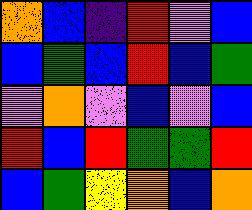[["orange", "blue", "indigo", "red", "violet", "blue"], ["blue", "green", "blue", "red", "blue", "green"], ["violet", "orange", "violet", "blue", "violet", "blue"], ["red", "blue", "red", "green", "green", "red"], ["blue", "green", "yellow", "orange", "blue", "orange"]]